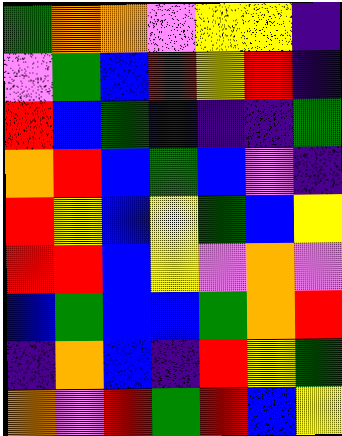[["green", "orange", "orange", "violet", "yellow", "yellow", "indigo"], ["violet", "green", "blue", "red", "yellow", "red", "indigo"], ["red", "blue", "green", "indigo", "indigo", "indigo", "green"], ["orange", "red", "blue", "green", "blue", "violet", "indigo"], ["red", "yellow", "blue", "yellow", "green", "blue", "yellow"], ["red", "red", "blue", "yellow", "violet", "orange", "violet"], ["blue", "green", "blue", "blue", "green", "orange", "red"], ["indigo", "orange", "blue", "indigo", "red", "yellow", "green"], ["orange", "violet", "red", "green", "red", "blue", "yellow"]]